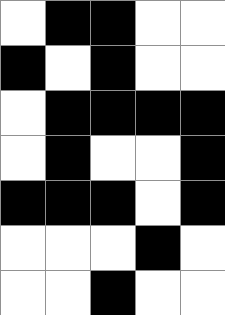[["white", "black", "black", "white", "white"], ["black", "white", "black", "white", "white"], ["white", "black", "black", "black", "black"], ["white", "black", "white", "white", "black"], ["black", "black", "black", "white", "black"], ["white", "white", "white", "black", "white"], ["white", "white", "black", "white", "white"]]